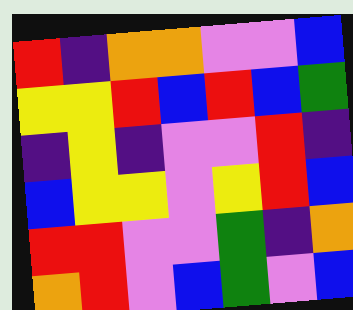[["red", "indigo", "orange", "orange", "violet", "violet", "blue"], ["yellow", "yellow", "red", "blue", "red", "blue", "green"], ["indigo", "yellow", "indigo", "violet", "violet", "red", "indigo"], ["blue", "yellow", "yellow", "violet", "yellow", "red", "blue"], ["red", "red", "violet", "violet", "green", "indigo", "orange"], ["orange", "red", "violet", "blue", "green", "violet", "blue"]]